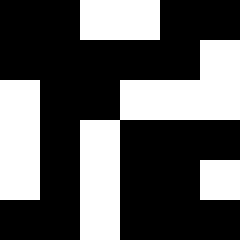[["black", "black", "white", "white", "black", "black"], ["black", "black", "black", "black", "black", "white"], ["white", "black", "black", "white", "white", "white"], ["white", "black", "white", "black", "black", "black"], ["white", "black", "white", "black", "black", "white"], ["black", "black", "white", "black", "black", "black"]]